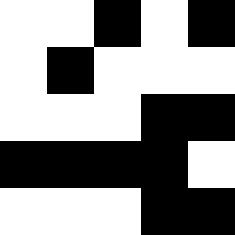[["white", "white", "black", "white", "black"], ["white", "black", "white", "white", "white"], ["white", "white", "white", "black", "black"], ["black", "black", "black", "black", "white"], ["white", "white", "white", "black", "black"]]